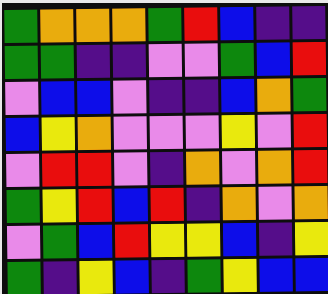[["green", "orange", "orange", "orange", "green", "red", "blue", "indigo", "indigo"], ["green", "green", "indigo", "indigo", "violet", "violet", "green", "blue", "red"], ["violet", "blue", "blue", "violet", "indigo", "indigo", "blue", "orange", "green"], ["blue", "yellow", "orange", "violet", "violet", "violet", "yellow", "violet", "red"], ["violet", "red", "red", "violet", "indigo", "orange", "violet", "orange", "red"], ["green", "yellow", "red", "blue", "red", "indigo", "orange", "violet", "orange"], ["violet", "green", "blue", "red", "yellow", "yellow", "blue", "indigo", "yellow"], ["green", "indigo", "yellow", "blue", "indigo", "green", "yellow", "blue", "blue"]]